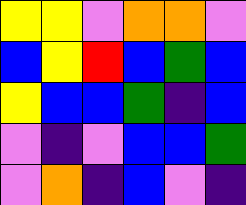[["yellow", "yellow", "violet", "orange", "orange", "violet"], ["blue", "yellow", "red", "blue", "green", "blue"], ["yellow", "blue", "blue", "green", "indigo", "blue"], ["violet", "indigo", "violet", "blue", "blue", "green"], ["violet", "orange", "indigo", "blue", "violet", "indigo"]]